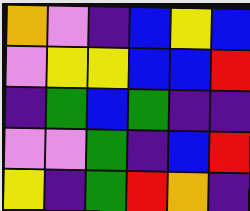[["orange", "violet", "indigo", "blue", "yellow", "blue"], ["violet", "yellow", "yellow", "blue", "blue", "red"], ["indigo", "green", "blue", "green", "indigo", "indigo"], ["violet", "violet", "green", "indigo", "blue", "red"], ["yellow", "indigo", "green", "red", "orange", "indigo"]]